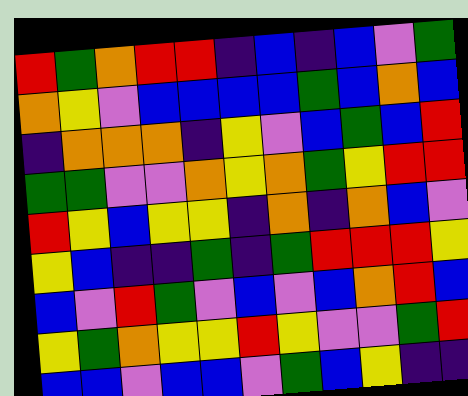[["red", "green", "orange", "red", "red", "indigo", "blue", "indigo", "blue", "violet", "green"], ["orange", "yellow", "violet", "blue", "blue", "blue", "blue", "green", "blue", "orange", "blue"], ["indigo", "orange", "orange", "orange", "indigo", "yellow", "violet", "blue", "green", "blue", "red"], ["green", "green", "violet", "violet", "orange", "yellow", "orange", "green", "yellow", "red", "red"], ["red", "yellow", "blue", "yellow", "yellow", "indigo", "orange", "indigo", "orange", "blue", "violet"], ["yellow", "blue", "indigo", "indigo", "green", "indigo", "green", "red", "red", "red", "yellow"], ["blue", "violet", "red", "green", "violet", "blue", "violet", "blue", "orange", "red", "blue"], ["yellow", "green", "orange", "yellow", "yellow", "red", "yellow", "violet", "violet", "green", "red"], ["blue", "blue", "violet", "blue", "blue", "violet", "green", "blue", "yellow", "indigo", "indigo"]]